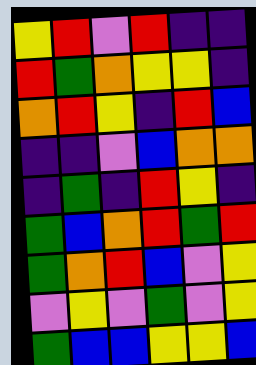[["yellow", "red", "violet", "red", "indigo", "indigo"], ["red", "green", "orange", "yellow", "yellow", "indigo"], ["orange", "red", "yellow", "indigo", "red", "blue"], ["indigo", "indigo", "violet", "blue", "orange", "orange"], ["indigo", "green", "indigo", "red", "yellow", "indigo"], ["green", "blue", "orange", "red", "green", "red"], ["green", "orange", "red", "blue", "violet", "yellow"], ["violet", "yellow", "violet", "green", "violet", "yellow"], ["green", "blue", "blue", "yellow", "yellow", "blue"]]